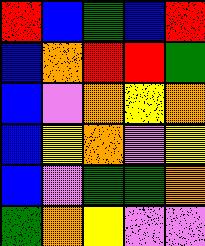[["red", "blue", "green", "blue", "red"], ["blue", "orange", "red", "red", "green"], ["blue", "violet", "orange", "yellow", "orange"], ["blue", "yellow", "orange", "violet", "yellow"], ["blue", "violet", "green", "green", "orange"], ["green", "orange", "yellow", "violet", "violet"]]